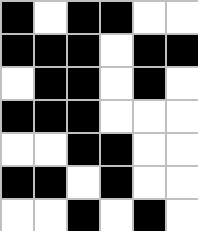[["black", "white", "black", "black", "white", "white"], ["black", "black", "black", "white", "black", "black"], ["white", "black", "black", "white", "black", "white"], ["black", "black", "black", "white", "white", "white"], ["white", "white", "black", "black", "white", "white"], ["black", "black", "white", "black", "white", "white"], ["white", "white", "black", "white", "black", "white"]]